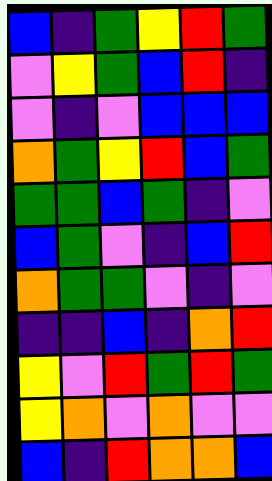[["blue", "indigo", "green", "yellow", "red", "green"], ["violet", "yellow", "green", "blue", "red", "indigo"], ["violet", "indigo", "violet", "blue", "blue", "blue"], ["orange", "green", "yellow", "red", "blue", "green"], ["green", "green", "blue", "green", "indigo", "violet"], ["blue", "green", "violet", "indigo", "blue", "red"], ["orange", "green", "green", "violet", "indigo", "violet"], ["indigo", "indigo", "blue", "indigo", "orange", "red"], ["yellow", "violet", "red", "green", "red", "green"], ["yellow", "orange", "violet", "orange", "violet", "violet"], ["blue", "indigo", "red", "orange", "orange", "blue"]]